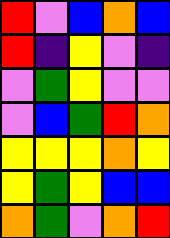[["red", "violet", "blue", "orange", "blue"], ["red", "indigo", "yellow", "violet", "indigo"], ["violet", "green", "yellow", "violet", "violet"], ["violet", "blue", "green", "red", "orange"], ["yellow", "yellow", "yellow", "orange", "yellow"], ["yellow", "green", "yellow", "blue", "blue"], ["orange", "green", "violet", "orange", "red"]]